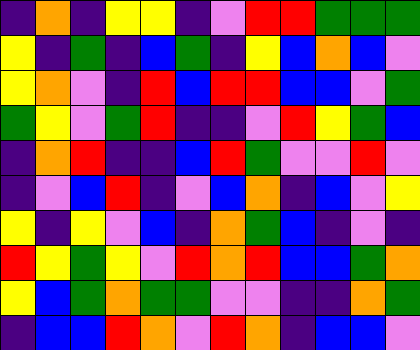[["indigo", "orange", "indigo", "yellow", "yellow", "indigo", "violet", "red", "red", "green", "green", "green"], ["yellow", "indigo", "green", "indigo", "blue", "green", "indigo", "yellow", "blue", "orange", "blue", "violet"], ["yellow", "orange", "violet", "indigo", "red", "blue", "red", "red", "blue", "blue", "violet", "green"], ["green", "yellow", "violet", "green", "red", "indigo", "indigo", "violet", "red", "yellow", "green", "blue"], ["indigo", "orange", "red", "indigo", "indigo", "blue", "red", "green", "violet", "violet", "red", "violet"], ["indigo", "violet", "blue", "red", "indigo", "violet", "blue", "orange", "indigo", "blue", "violet", "yellow"], ["yellow", "indigo", "yellow", "violet", "blue", "indigo", "orange", "green", "blue", "indigo", "violet", "indigo"], ["red", "yellow", "green", "yellow", "violet", "red", "orange", "red", "blue", "blue", "green", "orange"], ["yellow", "blue", "green", "orange", "green", "green", "violet", "violet", "indigo", "indigo", "orange", "green"], ["indigo", "blue", "blue", "red", "orange", "violet", "red", "orange", "indigo", "blue", "blue", "violet"]]